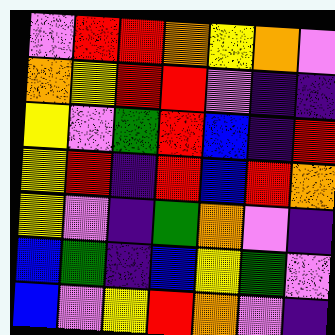[["violet", "red", "red", "orange", "yellow", "orange", "violet"], ["orange", "yellow", "red", "red", "violet", "indigo", "indigo"], ["yellow", "violet", "green", "red", "blue", "indigo", "red"], ["yellow", "red", "indigo", "red", "blue", "red", "orange"], ["yellow", "violet", "indigo", "green", "orange", "violet", "indigo"], ["blue", "green", "indigo", "blue", "yellow", "green", "violet"], ["blue", "violet", "yellow", "red", "orange", "violet", "indigo"]]